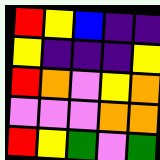[["red", "yellow", "blue", "indigo", "indigo"], ["yellow", "indigo", "indigo", "indigo", "yellow"], ["red", "orange", "violet", "yellow", "orange"], ["violet", "violet", "violet", "orange", "orange"], ["red", "yellow", "green", "violet", "green"]]